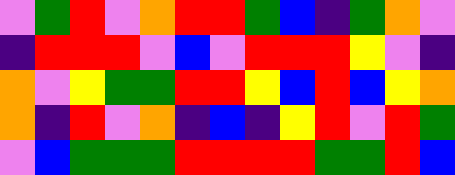[["violet", "green", "red", "violet", "orange", "red", "red", "green", "blue", "indigo", "green", "orange", "violet"], ["indigo", "red", "red", "red", "violet", "blue", "violet", "red", "red", "red", "yellow", "violet", "indigo"], ["orange", "violet", "yellow", "green", "green", "red", "red", "yellow", "blue", "red", "blue", "yellow", "orange"], ["orange", "indigo", "red", "violet", "orange", "indigo", "blue", "indigo", "yellow", "red", "violet", "red", "green"], ["violet", "blue", "green", "green", "green", "red", "red", "red", "red", "green", "green", "red", "blue"]]